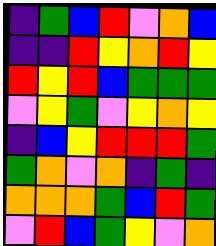[["indigo", "green", "blue", "red", "violet", "orange", "blue"], ["indigo", "indigo", "red", "yellow", "orange", "red", "yellow"], ["red", "yellow", "red", "blue", "green", "green", "green"], ["violet", "yellow", "green", "violet", "yellow", "orange", "yellow"], ["indigo", "blue", "yellow", "red", "red", "red", "green"], ["green", "orange", "violet", "orange", "indigo", "green", "indigo"], ["orange", "orange", "orange", "green", "blue", "red", "green"], ["violet", "red", "blue", "green", "yellow", "violet", "orange"]]